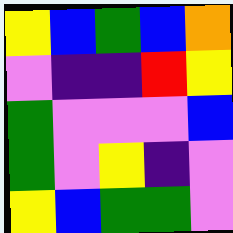[["yellow", "blue", "green", "blue", "orange"], ["violet", "indigo", "indigo", "red", "yellow"], ["green", "violet", "violet", "violet", "blue"], ["green", "violet", "yellow", "indigo", "violet"], ["yellow", "blue", "green", "green", "violet"]]